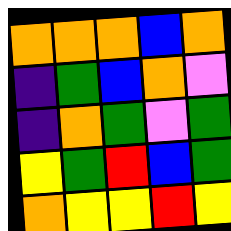[["orange", "orange", "orange", "blue", "orange"], ["indigo", "green", "blue", "orange", "violet"], ["indigo", "orange", "green", "violet", "green"], ["yellow", "green", "red", "blue", "green"], ["orange", "yellow", "yellow", "red", "yellow"]]